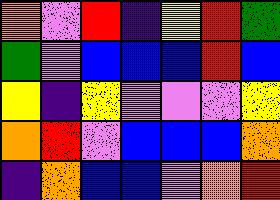[["orange", "violet", "red", "indigo", "yellow", "red", "green"], ["green", "violet", "blue", "blue", "blue", "red", "blue"], ["yellow", "indigo", "yellow", "violet", "violet", "violet", "yellow"], ["orange", "red", "violet", "blue", "blue", "blue", "orange"], ["indigo", "orange", "blue", "blue", "violet", "orange", "red"]]